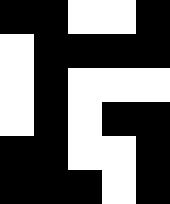[["black", "black", "white", "white", "black"], ["white", "black", "black", "black", "black"], ["white", "black", "white", "white", "white"], ["white", "black", "white", "black", "black"], ["black", "black", "white", "white", "black"], ["black", "black", "black", "white", "black"]]